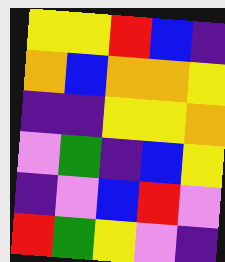[["yellow", "yellow", "red", "blue", "indigo"], ["orange", "blue", "orange", "orange", "yellow"], ["indigo", "indigo", "yellow", "yellow", "orange"], ["violet", "green", "indigo", "blue", "yellow"], ["indigo", "violet", "blue", "red", "violet"], ["red", "green", "yellow", "violet", "indigo"]]